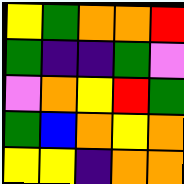[["yellow", "green", "orange", "orange", "red"], ["green", "indigo", "indigo", "green", "violet"], ["violet", "orange", "yellow", "red", "green"], ["green", "blue", "orange", "yellow", "orange"], ["yellow", "yellow", "indigo", "orange", "orange"]]